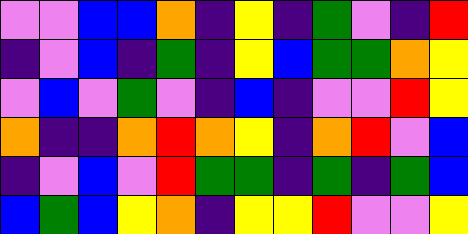[["violet", "violet", "blue", "blue", "orange", "indigo", "yellow", "indigo", "green", "violet", "indigo", "red"], ["indigo", "violet", "blue", "indigo", "green", "indigo", "yellow", "blue", "green", "green", "orange", "yellow"], ["violet", "blue", "violet", "green", "violet", "indigo", "blue", "indigo", "violet", "violet", "red", "yellow"], ["orange", "indigo", "indigo", "orange", "red", "orange", "yellow", "indigo", "orange", "red", "violet", "blue"], ["indigo", "violet", "blue", "violet", "red", "green", "green", "indigo", "green", "indigo", "green", "blue"], ["blue", "green", "blue", "yellow", "orange", "indigo", "yellow", "yellow", "red", "violet", "violet", "yellow"]]